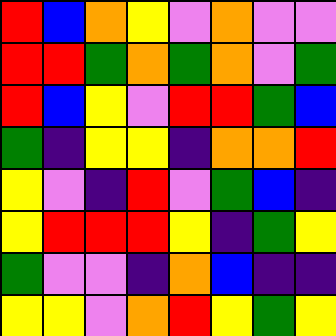[["red", "blue", "orange", "yellow", "violet", "orange", "violet", "violet"], ["red", "red", "green", "orange", "green", "orange", "violet", "green"], ["red", "blue", "yellow", "violet", "red", "red", "green", "blue"], ["green", "indigo", "yellow", "yellow", "indigo", "orange", "orange", "red"], ["yellow", "violet", "indigo", "red", "violet", "green", "blue", "indigo"], ["yellow", "red", "red", "red", "yellow", "indigo", "green", "yellow"], ["green", "violet", "violet", "indigo", "orange", "blue", "indigo", "indigo"], ["yellow", "yellow", "violet", "orange", "red", "yellow", "green", "yellow"]]